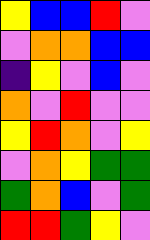[["yellow", "blue", "blue", "red", "violet"], ["violet", "orange", "orange", "blue", "blue"], ["indigo", "yellow", "violet", "blue", "violet"], ["orange", "violet", "red", "violet", "violet"], ["yellow", "red", "orange", "violet", "yellow"], ["violet", "orange", "yellow", "green", "green"], ["green", "orange", "blue", "violet", "green"], ["red", "red", "green", "yellow", "violet"]]